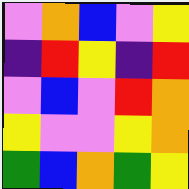[["violet", "orange", "blue", "violet", "yellow"], ["indigo", "red", "yellow", "indigo", "red"], ["violet", "blue", "violet", "red", "orange"], ["yellow", "violet", "violet", "yellow", "orange"], ["green", "blue", "orange", "green", "yellow"]]